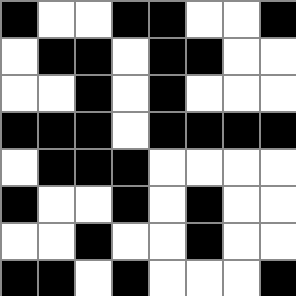[["black", "white", "white", "black", "black", "white", "white", "black"], ["white", "black", "black", "white", "black", "black", "white", "white"], ["white", "white", "black", "white", "black", "white", "white", "white"], ["black", "black", "black", "white", "black", "black", "black", "black"], ["white", "black", "black", "black", "white", "white", "white", "white"], ["black", "white", "white", "black", "white", "black", "white", "white"], ["white", "white", "black", "white", "white", "black", "white", "white"], ["black", "black", "white", "black", "white", "white", "white", "black"]]